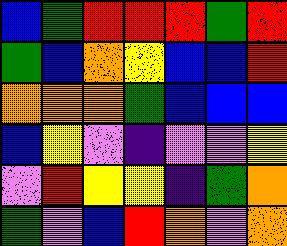[["blue", "green", "red", "red", "red", "green", "red"], ["green", "blue", "orange", "yellow", "blue", "blue", "red"], ["orange", "orange", "orange", "green", "blue", "blue", "blue"], ["blue", "yellow", "violet", "indigo", "violet", "violet", "yellow"], ["violet", "red", "yellow", "yellow", "indigo", "green", "orange"], ["green", "violet", "blue", "red", "orange", "violet", "orange"]]